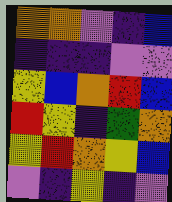[["orange", "orange", "violet", "indigo", "blue"], ["indigo", "indigo", "indigo", "violet", "violet"], ["yellow", "blue", "orange", "red", "blue"], ["red", "yellow", "indigo", "green", "orange"], ["yellow", "red", "orange", "yellow", "blue"], ["violet", "indigo", "yellow", "indigo", "violet"]]